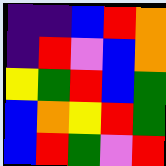[["indigo", "indigo", "blue", "red", "orange"], ["indigo", "red", "violet", "blue", "orange"], ["yellow", "green", "red", "blue", "green"], ["blue", "orange", "yellow", "red", "green"], ["blue", "red", "green", "violet", "red"]]